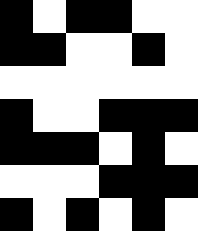[["black", "white", "black", "black", "white", "white"], ["black", "black", "white", "white", "black", "white"], ["white", "white", "white", "white", "white", "white"], ["black", "white", "white", "black", "black", "black"], ["black", "black", "black", "white", "black", "white"], ["white", "white", "white", "black", "black", "black"], ["black", "white", "black", "white", "black", "white"]]